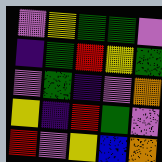[["violet", "yellow", "green", "green", "violet"], ["indigo", "green", "red", "yellow", "green"], ["violet", "green", "indigo", "violet", "orange"], ["yellow", "indigo", "red", "green", "violet"], ["red", "violet", "yellow", "blue", "orange"]]